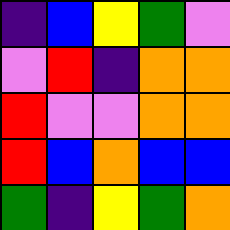[["indigo", "blue", "yellow", "green", "violet"], ["violet", "red", "indigo", "orange", "orange"], ["red", "violet", "violet", "orange", "orange"], ["red", "blue", "orange", "blue", "blue"], ["green", "indigo", "yellow", "green", "orange"]]